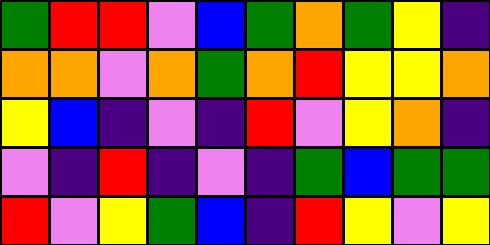[["green", "red", "red", "violet", "blue", "green", "orange", "green", "yellow", "indigo"], ["orange", "orange", "violet", "orange", "green", "orange", "red", "yellow", "yellow", "orange"], ["yellow", "blue", "indigo", "violet", "indigo", "red", "violet", "yellow", "orange", "indigo"], ["violet", "indigo", "red", "indigo", "violet", "indigo", "green", "blue", "green", "green"], ["red", "violet", "yellow", "green", "blue", "indigo", "red", "yellow", "violet", "yellow"]]